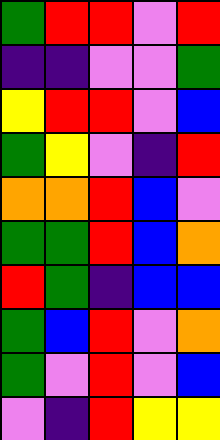[["green", "red", "red", "violet", "red"], ["indigo", "indigo", "violet", "violet", "green"], ["yellow", "red", "red", "violet", "blue"], ["green", "yellow", "violet", "indigo", "red"], ["orange", "orange", "red", "blue", "violet"], ["green", "green", "red", "blue", "orange"], ["red", "green", "indigo", "blue", "blue"], ["green", "blue", "red", "violet", "orange"], ["green", "violet", "red", "violet", "blue"], ["violet", "indigo", "red", "yellow", "yellow"]]